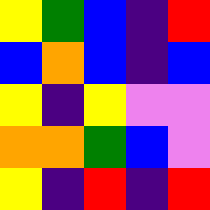[["yellow", "green", "blue", "indigo", "red"], ["blue", "orange", "blue", "indigo", "blue"], ["yellow", "indigo", "yellow", "violet", "violet"], ["orange", "orange", "green", "blue", "violet"], ["yellow", "indigo", "red", "indigo", "red"]]